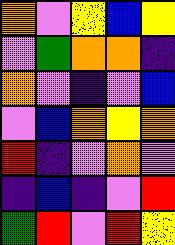[["orange", "violet", "yellow", "blue", "yellow"], ["violet", "green", "orange", "orange", "indigo"], ["orange", "violet", "indigo", "violet", "blue"], ["violet", "blue", "orange", "yellow", "orange"], ["red", "indigo", "violet", "orange", "violet"], ["indigo", "blue", "indigo", "violet", "red"], ["green", "red", "violet", "red", "yellow"]]